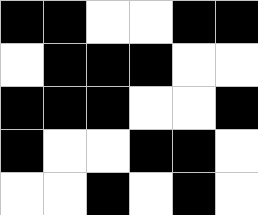[["black", "black", "white", "white", "black", "black"], ["white", "black", "black", "black", "white", "white"], ["black", "black", "black", "white", "white", "black"], ["black", "white", "white", "black", "black", "white"], ["white", "white", "black", "white", "black", "white"]]